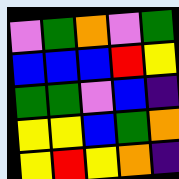[["violet", "green", "orange", "violet", "green"], ["blue", "blue", "blue", "red", "yellow"], ["green", "green", "violet", "blue", "indigo"], ["yellow", "yellow", "blue", "green", "orange"], ["yellow", "red", "yellow", "orange", "indigo"]]